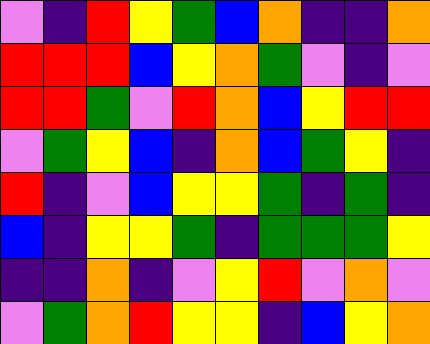[["violet", "indigo", "red", "yellow", "green", "blue", "orange", "indigo", "indigo", "orange"], ["red", "red", "red", "blue", "yellow", "orange", "green", "violet", "indigo", "violet"], ["red", "red", "green", "violet", "red", "orange", "blue", "yellow", "red", "red"], ["violet", "green", "yellow", "blue", "indigo", "orange", "blue", "green", "yellow", "indigo"], ["red", "indigo", "violet", "blue", "yellow", "yellow", "green", "indigo", "green", "indigo"], ["blue", "indigo", "yellow", "yellow", "green", "indigo", "green", "green", "green", "yellow"], ["indigo", "indigo", "orange", "indigo", "violet", "yellow", "red", "violet", "orange", "violet"], ["violet", "green", "orange", "red", "yellow", "yellow", "indigo", "blue", "yellow", "orange"]]